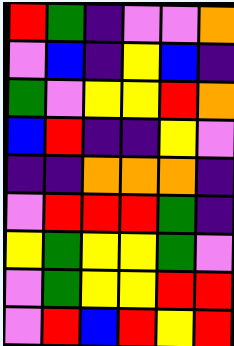[["red", "green", "indigo", "violet", "violet", "orange"], ["violet", "blue", "indigo", "yellow", "blue", "indigo"], ["green", "violet", "yellow", "yellow", "red", "orange"], ["blue", "red", "indigo", "indigo", "yellow", "violet"], ["indigo", "indigo", "orange", "orange", "orange", "indigo"], ["violet", "red", "red", "red", "green", "indigo"], ["yellow", "green", "yellow", "yellow", "green", "violet"], ["violet", "green", "yellow", "yellow", "red", "red"], ["violet", "red", "blue", "red", "yellow", "red"]]